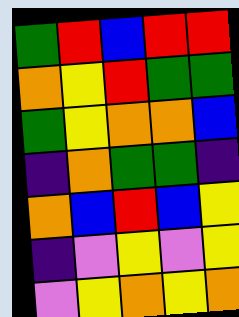[["green", "red", "blue", "red", "red"], ["orange", "yellow", "red", "green", "green"], ["green", "yellow", "orange", "orange", "blue"], ["indigo", "orange", "green", "green", "indigo"], ["orange", "blue", "red", "blue", "yellow"], ["indigo", "violet", "yellow", "violet", "yellow"], ["violet", "yellow", "orange", "yellow", "orange"]]